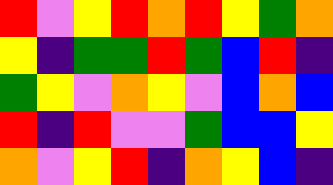[["red", "violet", "yellow", "red", "orange", "red", "yellow", "green", "orange"], ["yellow", "indigo", "green", "green", "red", "green", "blue", "red", "indigo"], ["green", "yellow", "violet", "orange", "yellow", "violet", "blue", "orange", "blue"], ["red", "indigo", "red", "violet", "violet", "green", "blue", "blue", "yellow"], ["orange", "violet", "yellow", "red", "indigo", "orange", "yellow", "blue", "indigo"]]